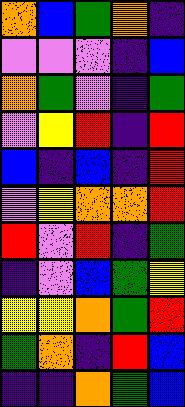[["orange", "blue", "green", "orange", "indigo"], ["violet", "violet", "violet", "indigo", "blue"], ["orange", "green", "violet", "indigo", "green"], ["violet", "yellow", "red", "indigo", "red"], ["blue", "indigo", "blue", "indigo", "red"], ["violet", "yellow", "orange", "orange", "red"], ["red", "violet", "red", "indigo", "green"], ["indigo", "violet", "blue", "green", "yellow"], ["yellow", "yellow", "orange", "green", "red"], ["green", "orange", "indigo", "red", "blue"], ["indigo", "indigo", "orange", "green", "blue"]]